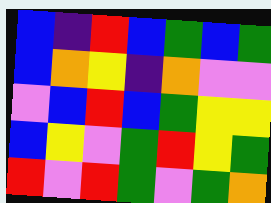[["blue", "indigo", "red", "blue", "green", "blue", "green"], ["blue", "orange", "yellow", "indigo", "orange", "violet", "violet"], ["violet", "blue", "red", "blue", "green", "yellow", "yellow"], ["blue", "yellow", "violet", "green", "red", "yellow", "green"], ["red", "violet", "red", "green", "violet", "green", "orange"]]